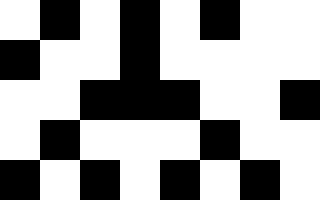[["white", "black", "white", "black", "white", "black", "white", "white"], ["black", "white", "white", "black", "white", "white", "white", "white"], ["white", "white", "black", "black", "black", "white", "white", "black"], ["white", "black", "white", "white", "white", "black", "white", "white"], ["black", "white", "black", "white", "black", "white", "black", "white"]]